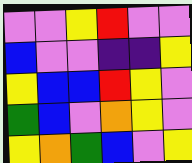[["violet", "violet", "yellow", "red", "violet", "violet"], ["blue", "violet", "violet", "indigo", "indigo", "yellow"], ["yellow", "blue", "blue", "red", "yellow", "violet"], ["green", "blue", "violet", "orange", "yellow", "violet"], ["yellow", "orange", "green", "blue", "violet", "yellow"]]